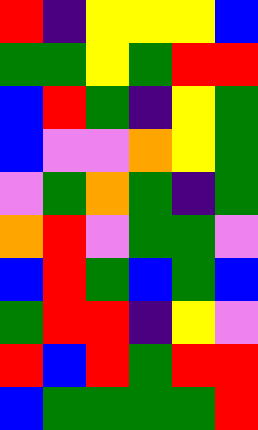[["red", "indigo", "yellow", "yellow", "yellow", "blue"], ["green", "green", "yellow", "green", "red", "red"], ["blue", "red", "green", "indigo", "yellow", "green"], ["blue", "violet", "violet", "orange", "yellow", "green"], ["violet", "green", "orange", "green", "indigo", "green"], ["orange", "red", "violet", "green", "green", "violet"], ["blue", "red", "green", "blue", "green", "blue"], ["green", "red", "red", "indigo", "yellow", "violet"], ["red", "blue", "red", "green", "red", "red"], ["blue", "green", "green", "green", "green", "red"]]